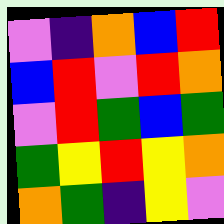[["violet", "indigo", "orange", "blue", "red"], ["blue", "red", "violet", "red", "orange"], ["violet", "red", "green", "blue", "green"], ["green", "yellow", "red", "yellow", "orange"], ["orange", "green", "indigo", "yellow", "violet"]]